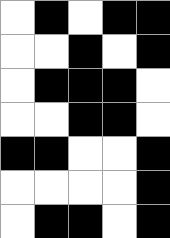[["white", "black", "white", "black", "black"], ["white", "white", "black", "white", "black"], ["white", "black", "black", "black", "white"], ["white", "white", "black", "black", "white"], ["black", "black", "white", "white", "black"], ["white", "white", "white", "white", "black"], ["white", "black", "black", "white", "black"]]